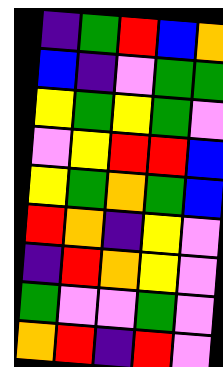[["indigo", "green", "red", "blue", "orange"], ["blue", "indigo", "violet", "green", "green"], ["yellow", "green", "yellow", "green", "violet"], ["violet", "yellow", "red", "red", "blue"], ["yellow", "green", "orange", "green", "blue"], ["red", "orange", "indigo", "yellow", "violet"], ["indigo", "red", "orange", "yellow", "violet"], ["green", "violet", "violet", "green", "violet"], ["orange", "red", "indigo", "red", "violet"]]